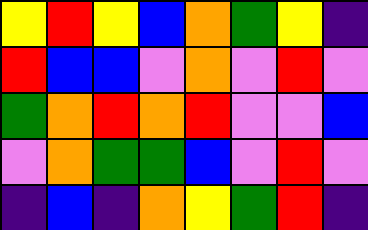[["yellow", "red", "yellow", "blue", "orange", "green", "yellow", "indigo"], ["red", "blue", "blue", "violet", "orange", "violet", "red", "violet"], ["green", "orange", "red", "orange", "red", "violet", "violet", "blue"], ["violet", "orange", "green", "green", "blue", "violet", "red", "violet"], ["indigo", "blue", "indigo", "orange", "yellow", "green", "red", "indigo"]]